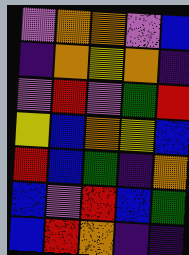[["violet", "orange", "orange", "violet", "blue"], ["indigo", "orange", "yellow", "orange", "indigo"], ["violet", "red", "violet", "green", "red"], ["yellow", "blue", "orange", "yellow", "blue"], ["red", "blue", "green", "indigo", "orange"], ["blue", "violet", "red", "blue", "green"], ["blue", "red", "orange", "indigo", "indigo"]]